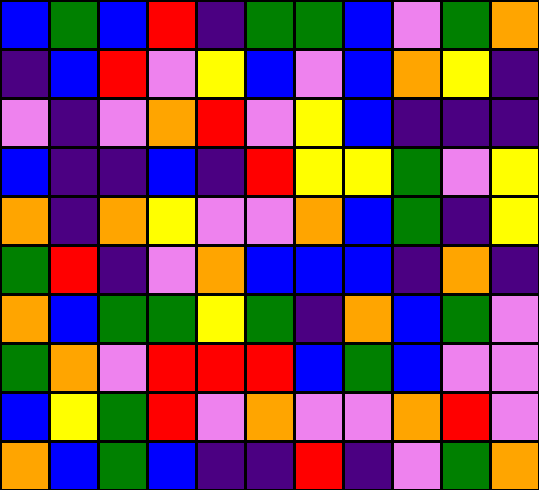[["blue", "green", "blue", "red", "indigo", "green", "green", "blue", "violet", "green", "orange"], ["indigo", "blue", "red", "violet", "yellow", "blue", "violet", "blue", "orange", "yellow", "indigo"], ["violet", "indigo", "violet", "orange", "red", "violet", "yellow", "blue", "indigo", "indigo", "indigo"], ["blue", "indigo", "indigo", "blue", "indigo", "red", "yellow", "yellow", "green", "violet", "yellow"], ["orange", "indigo", "orange", "yellow", "violet", "violet", "orange", "blue", "green", "indigo", "yellow"], ["green", "red", "indigo", "violet", "orange", "blue", "blue", "blue", "indigo", "orange", "indigo"], ["orange", "blue", "green", "green", "yellow", "green", "indigo", "orange", "blue", "green", "violet"], ["green", "orange", "violet", "red", "red", "red", "blue", "green", "blue", "violet", "violet"], ["blue", "yellow", "green", "red", "violet", "orange", "violet", "violet", "orange", "red", "violet"], ["orange", "blue", "green", "blue", "indigo", "indigo", "red", "indigo", "violet", "green", "orange"]]